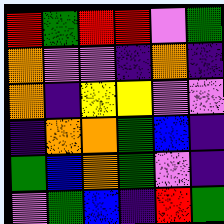[["red", "green", "red", "red", "violet", "green"], ["orange", "violet", "violet", "indigo", "orange", "indigo"], ["orange", "indigo", "yellow", "yellow", "violet", "violet"], ["indigo", "orange", "orange", "green", "blue", "indigo"], ["green", "blue", "orange", "green", "violet", "indigo"], ["violet", "green", "blue", "indigo", "red", "green"]]